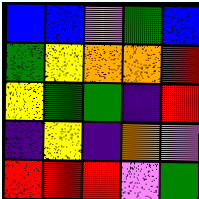[["blue", "blue", "violet", "green", "blue"], ["green", "yellow", "orange", "orange", "red"], ["yellow", "green", "green", "indigo", "red"], ["indigo", "yellow", "indigo", "orange", "violet"], ["red", "red", "red", "violet", "green"]]